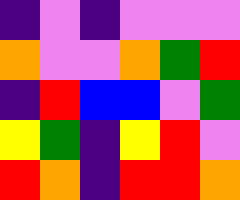[["indigo", "violet", "indigo", "violet", "violet", "violet"], ["orange", "violet", "violet", "orange", "green", "red"], ["indigo", "red", "blue", "blue", "violet", "green"], ["yellow", "green", "indigo", "yellow", "red", "violet"], ["red", "orange", "indigo", "red", "red", "orange"]]